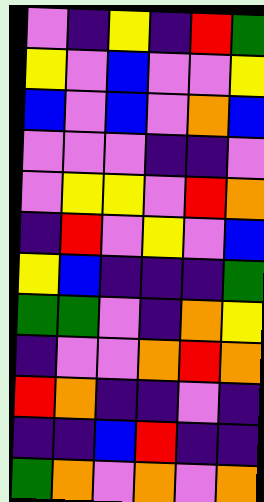[["violet", "indigo", "yellow", "indigo", "red", "green"], ["yellow", "violet", "blue", "violet", "violet", "yellow"], ["blue", "violet", "blue", "violet", "orange", "blue"], ["violet", "violet", "violet", "indigo", "indigo", "violet"], ["violet", "yellow", "yellow", "violet", "red", "orange"], ["indigo", "red", "violet", "yellow", "violet", "blue"], ["yellow", "blue", "indigo", "indigo", "indigo", "green"], ["green", "green", "violet", "indigo", "orange", "yellow"], ["indigo", "violet", "violet", "orange", "red", "orange"], ["red", "orange", "indigo", "indigo", "violet", "indigo"], ["indigo", "indigo", "blue", "red", "indigo", "indigo"], ["green", "orange", "violet", "orange", "violet", "orange"]]